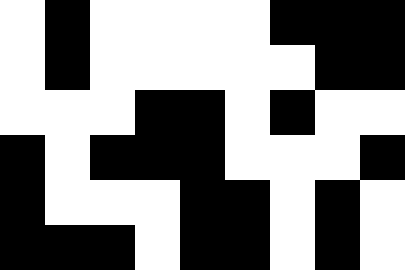[["white", "black", "white", "white", "white", "white", "black", "black", "black"], ["white", "black", "white", "white", "white", "white", "white", "black", "black"], ["white", "white", "white", "black", "black", "white", "black", "white", "white"], ["black", "white", "black", "black", "black", "white", "white", "white", "black"], ["black", "white", "white", "white", "black", "black", "white", "black", "white"], ["black", "black", "black", "white", "black", "black", "white", "black", "white"]]